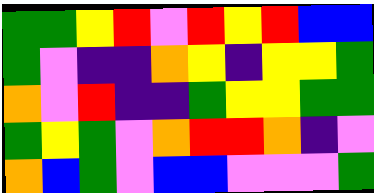[["green", "green", "yellow", "red", "violet", "red", "yellow", "red", "blue", "blue"], ["green", "violet", "indigo", "indigo", "orange", "yellow", "indigo", "yellow", "yellow", "green"], ["orange", "violet", "red", "indigo", "indigo", "green", "yellow", "yellow", "green", "green"], ["green", "yellow", "green", "violet", "orange", "red", "red", "orange", "indigo", "violet"], ["orange", "blue", "green", "violet", "blue", "blue", "violet", "violet", "violet", "green"]]